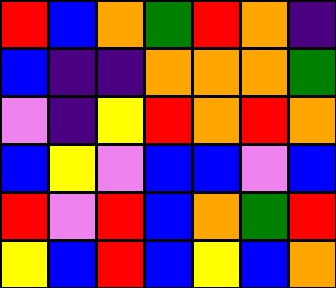[["red", "blue", "orange", "green", "red", "orange", "indigo"], ["blue", "indigo", "indigo", "orange", "orange", "orange", "green"], ["violet", "indigo", "yellow", "red", "orange", "red", "orange"], ["blue", "yellow", "violet", "blue", "blue", "violet", "blue"], ["red", "violet", "red", "blue", "orange", "green", "red"], ["yellow", "blue", "red", "blue", "yellow", "blue", "orange"]]